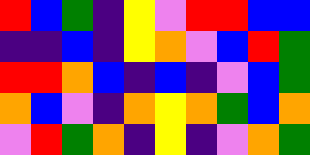[["red", "blue", "green", "indigo", "yellow", "violet", "red", "red", "blue", "blue"], ["indigo", "indigo", "blue", "indigo", "yellow", "orange", "violet", "blue", "red", "green"], ["red", "red", "orange", "blue", "indigo", "blue", "indigo", "violet", "blue", "green"], ["orange", "blue", "violet", "indigo", "orange", "yellow", "orange", "green", "blue", "orange"], ["violet", "red", "green", "orange", "indigo", "yellow", "indigo", "violet", "orange", "green"]]